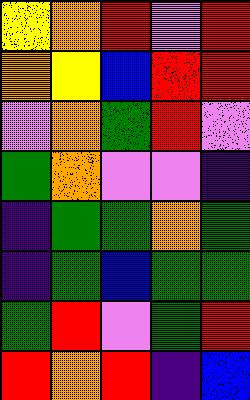[["yellow", "orange", "red", "violet", "red"], ["orange", "yellow", "blue", "red", "red"], ["violet", "orange", "green", "red", "violet"], ["green", "orange", "violet", "violet", "indigo"], ["indigo", "green", "green", "orange", "green"], ["indigo", "green", "blue", "green", "green"], ["green", "red", "violet", "green", "red"], ["red", "orange", "red", "indigo", "blue"]]